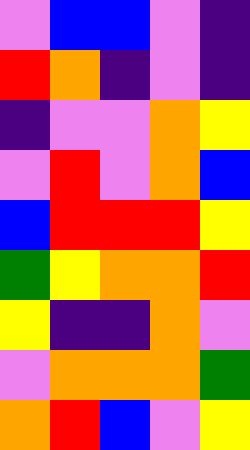[["violet", "blue", "blue", "violet", "indigo"], ["red", "orange", "indigo", "violet", "indigo"], ["indigo", "violet", "violet", "orange", "yellow"], ["violet", "red", "violet", "orange", "blue"], ["blue", "red", "red", "red", "yellow"], ["green", "yellow", "orange", "orange", "red"], ["yellow", "indigo", "indigo", "orange", "violet"], ["violet", "orange", "orange", "orange", "green"], ["orange", "red", "blue", "violet", "yellow"]]